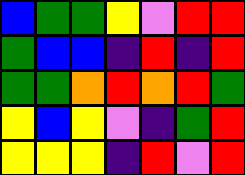[["blue", "green", "green", "yellow", "violet", "red", "red"], ["green", "blue", "blue", "indigo", "red", "indigo", "red"], ["green", "green", "orange", "red", "orange", "red", "green"], ["yellow", "blue", "yellow", "violet", "indigo", "green", "red"], ["yellow", "yellow", "yellow", "indigo", "red", "violet", "red"]]